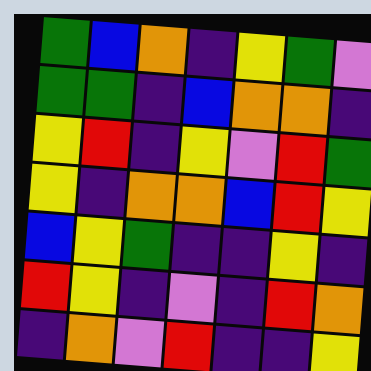[["green", "blue", "orange", "indigo", "yellow", "green", "violet"], ["green", "green", "indigo", "blue", "orange", "orange", "indigo"], ["yellow", "red", "indigo", "yellow", "violet", "red", "green"], ["yellow", "indigo", "orange", "orange", "blue", "red", "yellow"], ["blue", "yellow", "green", "indigo", "indigo", "yellow", "indigo"], ["red", "yellow", "indigo", "violet", "indigo", "red", "orange"], ["indigo", "orange", "violet", "red", "indigo", "indigo", "yellow"]]